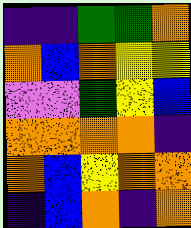[["indigo", "indigo", "green", "green", "orange"], ["orange", "blue", "orange", "yellow", "yellow"], ["violet", "violet", "green", "yellow", "blue"], ["orange", "orange", "orange", "orange", "indigo"], ["orange", "blue", "yellow", "orange", "orange"], ["indigo", "blue", "orange", "indigo", "orange"]]